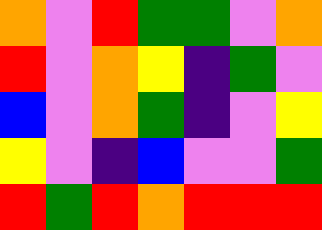[["orange", "violet", "red", "green", "green", "violet", "orange"], ["red", "violet", "orange", "yellow", "indigo", "green", "violet"], ["blue", "violet", "orange", "green", "indigo", "violet", "yellow"], ["yellow", "violet", "indigo", "blue", "violet", "violet", "green"], ["red", "green", "red", "orange", "red", "red", "red"]]